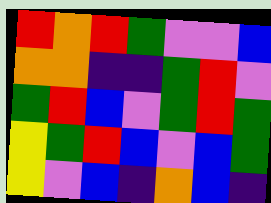[["red", "orange", "red", "green", "violet", "violet", "blue"], ["orange", "orange", "indigo", "indigo", "green", "red", "violet"], ["green", "red", "blue", "violet", "green", "red", "green"], ["yellow", "green", "red", "blue", "violet", "blue", "green"], ["yellow", "violet", "blue", "indigo", "orange", "blue", "indigo"]]